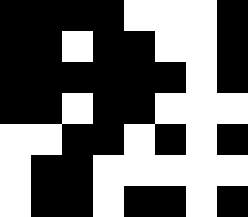[["black", "black", "black", "black", "white", "white", "white", "black"], ["black", "black", "white", "black", "black", "white", "white", "black"], ["black", "black", "black", "black", "black", "black", "white", "black"], ["black", "black", "white", "black", "black", "white", "white", "white"], ["white", "white", "black", "black", "white", "black", "white", "black"], ["white", "black", "black", "white", "white", "white", "white", "white"], ["white", "black", "black", "white", "black", "black", "white", "black"]]